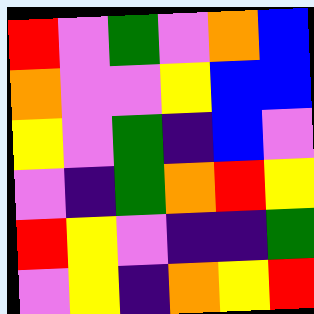[["red", "violet", "green", "violet", "orange", "blue"], ["orange", "violet", "violet", "yellow", "blue", "blue"], ["yellow", "violet", "green", "indigo", "blue", "violet"], ["violet", "indigo", "green", "orange", "red", "yellow"], ["red", "yellow", "violet", "indigo", "indigo", "green"], ["violet", "yellow", "indigo", "orange", "yellow", "red"]]